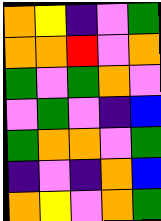[["orange", "yellow", "indigo", "violet", "green"], ["orange", "orange", "red", "violet", "orange"], ["green", "violet", "green", "orange", "violet"], ["violet", "green", "violet", "indigo", "blue"], ["green", "orange", "orange", "violet", "green"], ["indigo", "violet", "indigo", "orange", "blue"], ["orange", "yellow", "violet", "orange", "green"]]